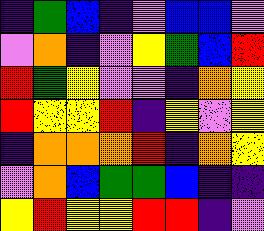[["indigo", "green", "blue", "indigo", "violet", "blue", "blue", "violet"], ["violet", "orange", "indigo", "violet", "yellow", "green", "blue", "red"], ["red", "green", "yellow", "violet", "violet", "indigo", "orange", "yellow"], ["red", "yellow", "yellow", "red", "indigo", "yellow", "violet", "yellow"], ["indigo", "orange", "orange", "orange", "red", "indigo", "orange", "yellow"], ["violet", "orange", "blue", "green", "green", "blue", "indigo", "indigo"], ["yellow", "red", "yellow", "yellow", "red", "red", "indigo", "violet"]]